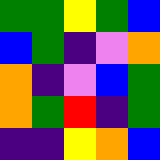[["green", "green", "yellow", "green", "blue"], ["blue", "green", "indigo", "violet", "orange"], ["orange", "indigo", "violet", "blue", "green"], ["orange", "green", "red", "indigo", "green"], ["indigo", "indigo", "yellow", "orange", "blue"]]